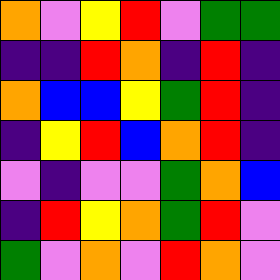[["orange", "violet", "yellow", "red", "violet", "green", "green"], ["indigo", "indigo", "red", "orange", "indigo", "red", "indigo"], ["orange", "blue", "blue", "yellow", "green", "red", "indigo"], ["indigo", "yellow", "red", "blue", "orange", "red", "indigo"], ["violet", "indigo", "violet", "violet", "green", "orange", "blue"], ["indigo", "red", "yellow", "orange", "green", "red", "violet"], ["green", "violet", "orange", "violet", "red", "orange", "violet"]]